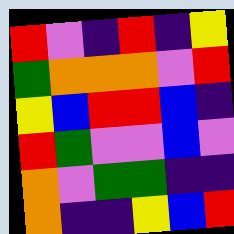[["red", "violet", "indigo", "red", "indigo", "yellow"], ["green", "orange", "orange", "orange", "violet", "red"], ["yellow", "blue", "red", "red", "blue", "indigo"], ["red", "green", "violet", "violet", "blue", "violet"], ["orange", "violet", "green", "green", "indigo", "indigo"], ["orange", "indigo", "indigo", "yellow", "blue", "red"]]